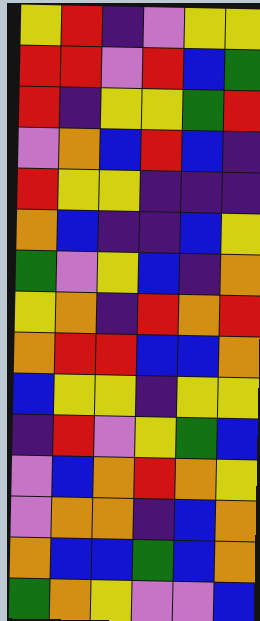[["yellow", "red", "indigo", "violet", "yellow", "yellow"], ["red", "red", "violet", "red", "blue", "green"], ["red", "indigo", "yellow", "yellow", "green", "red"], ["violet", "orange", "blue", "red", "blue", "indigo"], ["red", "yellow", "yellow", "indigo", "indigo", "indigo"], ["orange", "blue", "indigo", "indigo", "blue", "yellow"], ["green", "violet", "yellow", "blue", "indigo", "orange"], ["yellow", "orange", "indigo", "red", "orange", "red"], ["orange", "red", "red", "blue", "blue", "orange"], ["blue", "yellow", "yellow", "indigo", "yellow", "yellow"], ["indigo", "red", "violet", "yellow", "green", "blue"], ["violet", "blue", "orange", "red", "orange", "yellow"], ["violet", "orange", "orange", "indigo", "blue", "orange"], ["orange", "blue", "blue", "green", "blue", "orange"], ["green", "orange", "yellow", "violet", "violet", "blue"]]